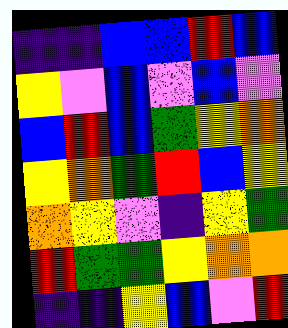[["indigo", "indigo", "blue", "blue", "red", "blue"], ["yellow", "violet", "blue", "violet", "blue", "violet"], ["blue", "red", "blue", "green", "yellow", "orange"], ["yellow", "orange", "green", "red", "blue", "yellow"], ["orange", "yellow", "violet", "indigo", "yellow", "green"], ["red", "green", "green", "yellow", "orange", "orange"], ["indigo", "indigo", "yellow", "blue", "violet", "red"]]